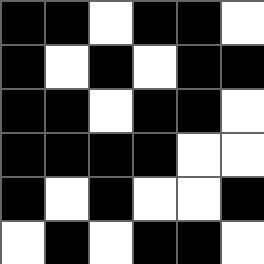[["black", "black", "white", "black", "black", "white"], ["black", "white", "black", "white", "black", "black"], ["black", "black", "white", "black", "black", "white"], ["black", "black", "black", "black", "white", "white"], ["black", "white", "black", "white", "white", "black"], ["white", "black", "white", "black", "black", "white"]]